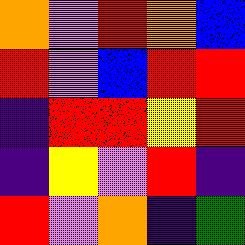[["orange", "violet", "red", "orange", "blue"], ["red", "violet", "blue", "red", "red"], ["indigo", "red", "red", "yellow", "red"], ["indigo", "yellow", "violet", "red", "indigo"], ["red", "violet", "orange", "indigo", "green"]]